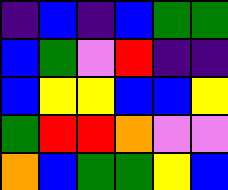[["indigo", "blue", "indigo", "blue", "green", "green"], ["blue", "green", "violet", "red", "indigo", "indigo"], ["blue", "yellow", "yellow", "blue", "blue", "yellow"], ["green", "red", "red", "orange", "violet", "violet"], ["orange", "blue", "green", "green", "yellow", "blue"]]